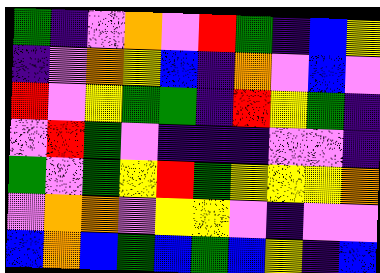[["green", "indigo", "violet", "orange", "violet", "red", "green", "indigo", "blue", "yellow"], ["indigo", "violet", "orange", "yellow", "blue", "indigo", "orange", "violet", "blue", "violet"], ["red", "violet", "yellow", "green", "green", "indigo", "red", "yellow", "green", "indigo"], ["violet", "red", "green", "violet", "indigo", "indigo", "indigo", "violet", "violet", "indigo"], ["green", "violet", "green", "yellow", "red", "green", "yellow", "yellow", "yellow", "orange"], ["violet", "orange", "orange", "violet", "yellow", "yellow", "violet", "indigo", "violet", "violet"], ["blue", "orange", "blue", "green", "blue", "green", "blue", "yellow", "indigo", "blue"]]